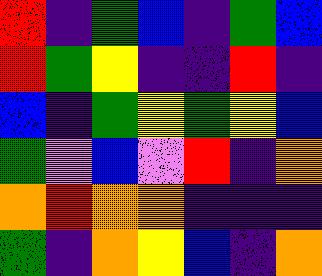[["red", "indigo", "green", "blue", "indigo", "green", "blue"], ["red", "green", "yellow", "indigo", "indigo", "red", "indigo"], ["blue", "indigo", "green", "yellow", "green", "yellow", "blue"], ["green", "violet", "blue", "violet", "red", "indigo", "orange"], ["orange", "red", "orange", "orange", "indigo", "indigo", "indigo"], ["green", "indigo", "orange", "yellow", "blue", "indigo", "orange"]]